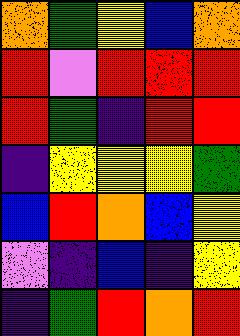[["orange", "green", "yellow", "blue", "orange"], ["red", "violet", "red", "red", "red"], ["red", "green", "indigo", "red", "red"], ["indigo", "yellow", "yellow", "yellow", "green"], ["blue", "red", "orange", "blue", "yellow"], ["violet", "indigo", "blue", "indigo", "yellow"], ["indigo", "green", "red", "orange", "red"]]